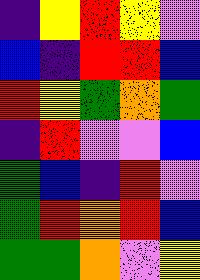[["indigo", "yellow", "red", "yellow", "violet"], ["blue", "indigo", "red", "red", "blue"], ["red", "yellow", "green", "orange", "green"], ["indigo", "red", "violet", "violet", "blue"], ["green", "blue", "indigo", "red", "violet"], ["green", "red", "orange", "red", "blue"], ["green", "green", "orange", "violet", "yellow"]]